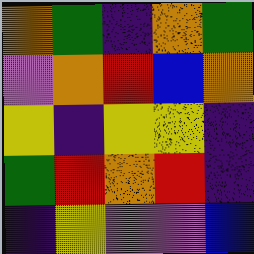[["orange", "green", "indigo", "orange", "green"], ["violet", "orange", "red", "blue", "orange"], ["yellow", "indigo", "yellow", "yellow", "indigo"], ["green", "red", "orange", "red", "indigo"], ["indigo", "yellow", "violet", "violet", "blue"]]